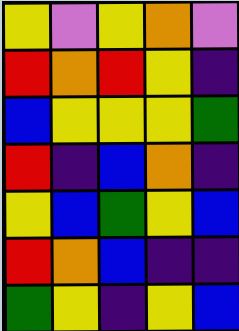[["yellow", "violet", "yellow", "orange", "violet"], ["red", "orange", "red", "yellow", "indigo"], ["blue", "yellow", "yellow", "yellow", "green"], ["red", "indigo", "blue", "orange", "indigo"], ["yellow", "blue", "green", "yellow", "blue"], ["red", "orange", "blue", "indigo", "indigo"], ["green", "yellow", "indigo", "yellow", "blue"]]